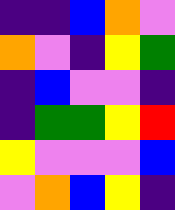[["indigo", "indigo", "blue", "orange", "violet"], ["orange", "violet", "indigo", "yellow", "green"], ["indigo", "blue", "violet", "violet", "indigo"], ["indigo", "green", "green", "yellow", "red"], ["yellow", "violet", "violet", "violet", "blue"], ["violet", "orange", "blue", "yellow", "indigo"]]